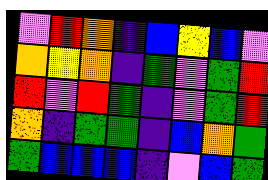[["violet", "red", "orange", "indigo", "blue", "yellow", "blue", "violet"], ["orange", "yellow", "orange", "indigo", "green", "violet", "green", "red"], ["red", "violet", "red", "green", "indigo", "violet", "green", "red"], ["orange", "indigo", "green", "green", "indigo", "blue", "orange", "green"], ["green", "blue", "blue", "blue", "indigo", "violet", "blue", "green"]]